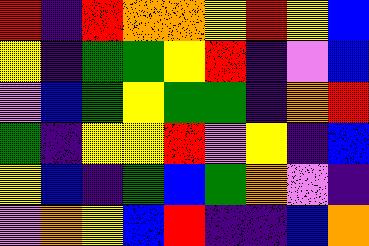[["red", "indigo", "red", "orange", "orange", "yellow", "red", "yellow", "blue"], ["yellow", "indigo", "green", "green", "yellow", "red", "indigo", "violet", "blue"], ["violet", "blue", "green", "yellow", "green", "green", "indigo", "orange", "red"], ["green", "indigo", "yellow", "yellow", "red", "violet", "yellow", "indigo", "blue"], ["yellow", "blue", "indigo", "green", "blue", "green", "orange", "violet", "indigo"], ["violet", "orange", "yellow", "blue", "red", "indigo", "indigo", "blue", "orange"]]